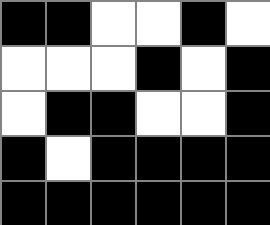[["black", "black", "white", "white", "black", "white"], ["white", "white", "white", "black", "white", "black"], ["white", "black", "black", "white", "white", "black"], ["black", "white", "black", "black", "black", "black"], ["black", "black", "black", "black", "black", "black"]]